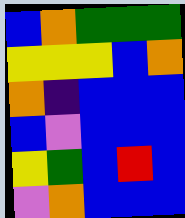[["blue", "orange", "green", "green", "green"], ["yellow", "yellow", "yellow", "blue", "orange"], ["orange", "indigo", "blue", "blue", "blue"], ["blue", "violet", "blue", "blue", "blue"], ["yellow", "green", "blue", "red", "blue"], ["violet", "orange", "blue", "blue", "blue"]]